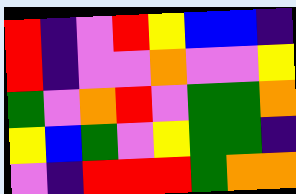[["red", "indigo", "violet", "red", "yellow", "blue", "blue", "indigo"], ["red", "indigo", "violet", "violet", "orange", "violet", "violet", "yellow"], ["green", "violet", "orange", "red", "violet", "green", "green", "orange"], ["yellow", "blue", "green", "violet", "yellow", "green", "green", "indigo"], ["violet", "indigo", "red", "red", "red", "green", "orange", "orange"]]